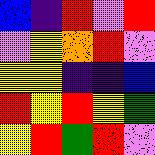[["blue", "indigo", "red", "violet", "red"], ["violet", "yellow", "orange", "red", "violet"], ["yellow", "yellow", "indigo", "indigo", "blue"], ["red", "yellow", "red", "yellow", "green"], ["yellow", "red", "green", "red", "violet"]]